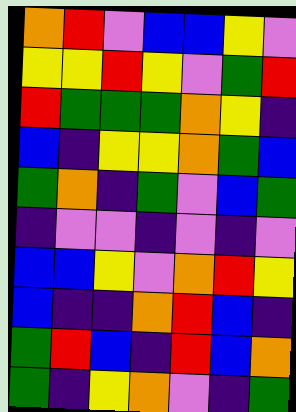[["orange", "red", "violet", "blue", "blue", "yellow", "violet"], ["yellow", "yellow", "red", "yellow", "violet", "green", "red"], ["red", "green", "green", "green", "orange", "yellow", "indigo"], ["blue", "indigo", "yellow", "yellow", "orange", "green", "blue"], ["green", "orange", "indigo", "green", "violet", "blue", "green"], ["indigo", "violet", "violet", "indigo", "violet", "indigo", "violet"], ["blue", "blue", "yellow", "violet", "orange", "red", "yellow"], ["blue", "indigo", "indigo", "orange", "red", "blue", "indigo"], ["green", "red", "blue", "indigo", "red", "blue", "orange"], ["green", "indigo", "yellow", "orange", "violet", "indigo", "green"]]